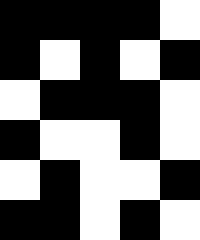[["black", "black", "black", "black", "white"], ["black", "white", "black", "white", "black"], ["white", "black", "black", "black", "white"], ["black", "white", "white", "black", "white"], ["white", "black", "white", "white", "black"], ["black", "black", "white", "black", "white"]]